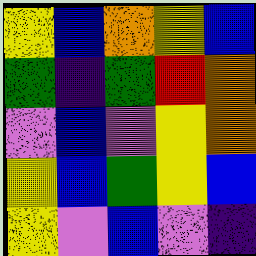[["yellow", "blue", "orange", "yellow", "blue"], ["green", "indigo", "green", "red", "orange"], ["violet", "blue", "violet", "yellow", "orange"], ["yellow", "blue", "green", "yellow", "blue"], ["yellow", "violet", "blue", "violet", "indigo"]]